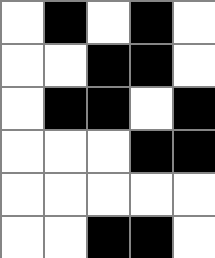[["white", "black", "white", "black", "white"], ["white", "white", "black", "black", "white"], ["white", "black", "black", "white", "black"], ["white", "white", "white", "black", "black"], ["white", "white", "white", "white", "white"], ["white", "white", "black", "black", "white"]]